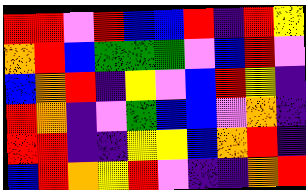[["red", "red", "violet", "red", "blue", "blue", "red", "indigo", "red", "yellow"], ["orange", "red", "blue", "green", "green", "green", "violet", "blue", "red", "violet"], ["blue", "orange", "red", "indigo", "yellow", "violet", "blue", "red", "yellow", "indigo"], ["red", "orange", "indigo", "violet", "green", "blue", "blue", "violet", "orange", "indigo"], ["red", "red", "indigo", "indigo", "yellow", "yellow", "blue", "orange", "red", "indigo"], ["blue", "red", "orange", "yellow", "red", "violet", "indigo", "indigo", "orange", "red"]]